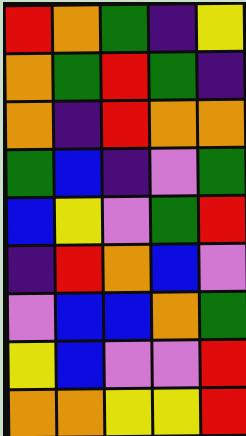[["red", "orange", "green", "indigo", "yellow"], ["orange", "green", "red", "green", "indigo"], ["orange", "indigo", "red", "orange", "orange"], ["green", "blue", "indigo", "violet", "green"], ["blue", "yellow", "violet", "green", "red"], ["indigo", "red", "orange", "blue", "violet"], ["violet", "blue", "blue", "orange", "green"], ["yellow", "blue", "violet", "violet", "red"], ["orange", "orange", "yellow", "yellow", "red"]]